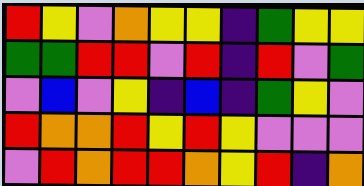[["red", "yellow", "violet", "orange", "yellow", "yellow", "indigo", "green", "yellow", "yellow"], ["green", "green", "red", "red", "violet", "red", "indigo", "red", "violet", "green"], ["violet", "blue", "violet", "yellow", "indigo", "blue", "indigo", "green", "yellow", "violet"], ["red", "orange", "orange", "red", "yellow", "red", "yellow", "violet", "violet", "violet"], ["violet", "red", "orange", "red", "red", "orange", "yellow", "red", "indigo", "orange"]]